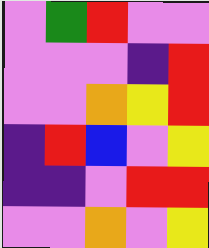[["violet", "green", "red", "violet", "violet"], ["violet", "violet", "violet", "indigo", "red"], ["violet", "violet", "orange", "yellow", "red"], ["indigo", "red", "blue", "violet", "yellow"], ["indigo", "indigo", "violet", "red", "red"], ["violet", "violet", "orange", "violet", "yellow"]]